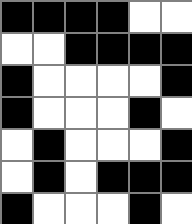[["black", "black", "black", "black", "white", "white"], ["white", "white", "black", "black", "black", "black"], ["black", "white", "white", "white", "white", "black"], ["black", "white", "white", "white", "black", "white"], ["white", "black", "white", "white", "white", "black"], ["white", "black", "white", "black", "black", "black"], ["black", "white", "white", "white", "black", "white"]]